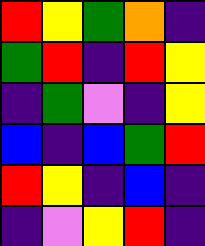[["red", "yellow", "green", "orange", "indigo"], ["green", "red", "indigo", "red", "yellow"], ["indigo", "green", "violet", "indigo", "yellow"], ["blue", "indigo", "blue", "green", "red"], ["red", "yellow", "indigo", "blue", "indigo"], ["indigo", "violet", "yellow", "red", "indigo"]]